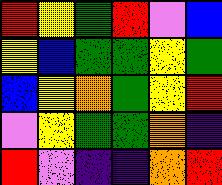[["red", "yellow", "green", "red", "violet", "blue"], ["yellow", "blue", "green", "green", "yellow", "green"], ["blue", "yellow", "orange", "green", "yellow", "red"], ["violet", "yellow", "green", "green", "orange", "indigo"], ["red", "violet", "indigo", "indigo", "orange", "red"]]